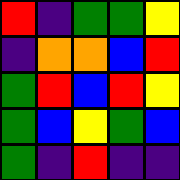[["red", "indigo", "green", "green", "yellow"], ["indigo", "orange", "orange", "blue", "red"], ["green", "red", "blue", "red", "yellow"], ["green", "blue", "yellow", "green", "blue"], ["green", "indigo", "red", "indigo", "indigo"]]